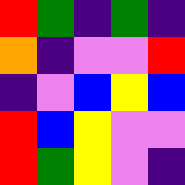[["red", "green", "indigo", "green", "indigo"], ["orange", "indigo", "violet", "violet", "red"], ["indigo", "violet", "blue", "yellow", "blue"], ["red", "blue", "yellow", "violet", "violet"], ["red", "green", "yellow", "violet", "indigo"]]